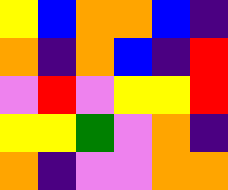[["yellow", "blue", "orange", "orange", "blue", "indigo"], ["orange", "indigo", "orange", "blue", "indigo", "red"], ["violet", "red", "violet", "yellow", "yellow", "red"], ["yellow", "yellow", "green", "violet", "orange", "indigo"], ["orange", "indigo", "violet", "violet", "orange", "orange"]]